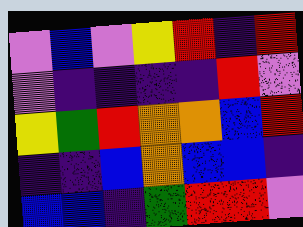[["violet", "blue", "violet", "yellow", "red", "indigo", "red"], ["violet", "indigo", "indigo", "indigo", "indigo", "red", "violet"], ["yellow", "green", "red", "orange", "orange", "blue", "red"], ["indigo", "indigo", "blue", "orange", "blue", "blue", "indigo"], ["blue", "blue", "indigo", "green", "red", "red", "violet"]]